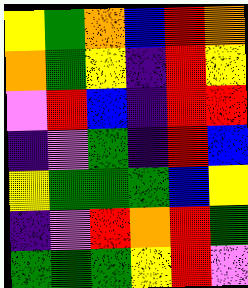[["yellow", "green", "orange", "blue", "red", "orange"], ["orange", "green", "yellow", "indigo", "red", "yellow"], ["violet", "red", "blue", "indigo", "red", "red"], ["indigo", "violet", "green", "indigo", "red", "blue"], ["yellow", "green", "green", "green", "blue", "yellow"], ["indigo", "violet", "red", "orange", "red", "green"], ["green", "green", "green", "yellow", "red", "violet"]]